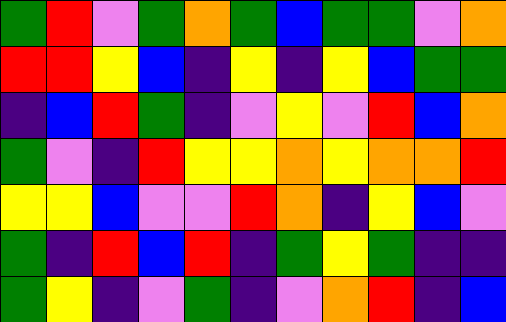[["green", "red", "violet", "green", "orange", "green", "blue", "green", "green", "violet", "orange"], ["red", "red", "yellow", "blue", "indigo", "yellow", "indigo", "yellow", "blue", "green", "green"], ["indigo", "blue", "red", "green", "indigo", "violet", "yellow", "violet", "red", "blue", "orange"], ["green", "violet", "indigo", "red", "yellow", "yellow", "orange", "yellow", "orange", "orange", "red"], ["yellow", "yellow", "blue", "violet", "violet", "red", "orange", "indigo", "yellow", "blue", "violet"], ["green", "indigo", "red", "blue", "red", "indigo", "green", "yellow", "green", "indigo", "indigo"], ["green", "yellow", "indigo", "violet", "green", "indigo", "violet", "orange", "red", "indigo", "blue"]]